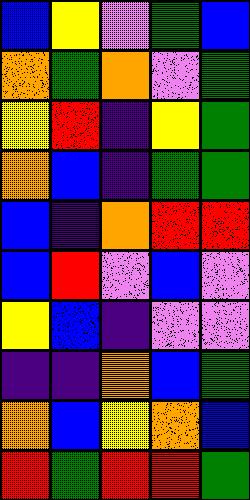[["blue", "yellow", "violet", "green", "blue"], ["orange", "green", "orange", "violet", "green"], ["yellow", "red", "indigo", "yellow", "green"], ["orange", "blue", "indigo", "green", "green"], ["blue", "indigo", "orange", "red", "red"], ["blue", "red", "violet", "blue", "violet"], ["yellow", "blue", "indigo", "violet", "violet"], ["indigo", "indigo", "orange", "blue", "green"], ["orange", "blue", "yellow", "orange", "blue"], ["red", "green", "red", "red", "green"]]